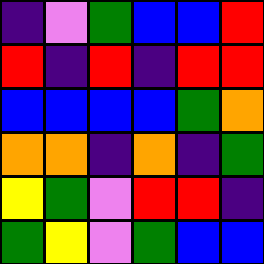[["indigo", "violet", "green", "blue", "blue", "red"], ["red", "indigo", "red", "indigo", "red", "red"], ["blue", "blue", "blue", "blue", "green", "orange"], ["orange", "orange", "indigo", "orange", "indigo", "green"], ["yellow", "green", "violet", "red", "red", "indigo"], ["green", "yellow", "violet", "green", "blue", "blue"]]